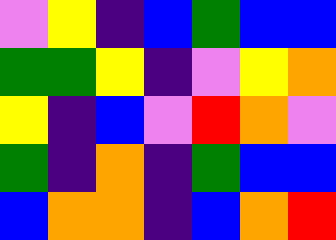[["violet", "yellow", "indigo", "blue", "green", "blue", "blue"], ["green", "green", "yellow", "indigo", "violet", "yellow", "orange"], ["yellow", "indigo", "blue", "violet", "red", "orange", "violet"], ["green", "indigo", "orange", "indigo", "green", "blue", "blue"], ["blue", "orange", "orange", "indigo", "blue", "orange", "red"]]